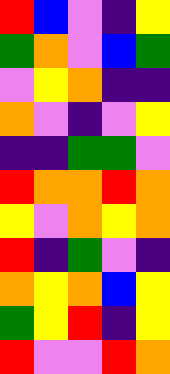[["red", "blue", "violet", "indigo", "yellow"], ["green", "orange", "violet", "blue", "green"], ["violet", "yellow", "orange", "indigo", "indigo"], ["orange", "violet", "indigo", "violet", "yellow"], ["indigo", "indigo", "green", "green", "violet"], ["red", "orange", "orange", "red", "orange"], ["yellow", "violet", "orange", "yellow", "orange"], ["red", "indigo", "green", "violet", "indigo"], ["orange", "yellow", "orange", "blue", "yellow"], ["green", "yellow", "red", "indigo", "yellow"], ["red", "violet", "violet", "red", "orange"]]